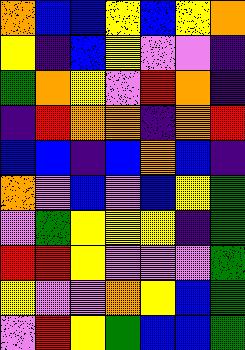[["orange", "blue", "blue", "yellow", "blue", "yellow", "orange"], ["yellow", "indigo", "blue", "yellow", "violet", "violet", "indigo"], ["green", "orange", "yellow", "violet", "red", "orange", "indigo"], ["indigo", "red", "orange", "orange", "indigo", "orange", "red"], ["blue", "blue", "indigo", "blue", "orange", "blue", "indigo"], ["orange", "violet", "blue", "violet", "blue", "yellow", "green"], ["violet", "green", "yellow", "yellow", "yellow", "indigo", "green"], ["red", "red", "yellow", "violet", "violet", "violet", "green"], ["yellow", "violet", "violet", "orange", "yellow", "blue", "green"], ["violet", "red", "yellow", "green", "blue", "blue", "green"]]